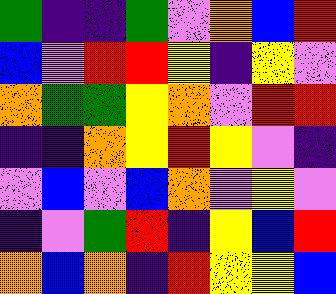[["green", "indigo", "indigo", "green", "violet", "orange", "blue", "red"], ["blue", "violet", "red", "red", "yellow", "indigo", "yellow", "violet"], ["orange", "green", "green", "yellow", "orange", "violet", "red", "red"], ["indigo", "indigo", "orange", "yellow", "red", "yellow", "violet", "indigo"], ["violet", "blue", "violet", "blue", "orange", "violet", "yellow", "violet"], ["indigo", "violet", "green", "red", "indigo", "yellow", "blue", "red"], ["orange", "blue", "orange", "indigo", "red", "yellow", "yellow", "blue"]]